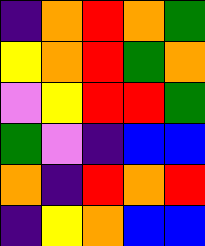[["indigo", "orange", "red", "orange", "green"], ["yellow", "orange", "red", "green", "orange"], ["violet", "yellow", "red", "red", "green"], ["green", "violet", "indigo", "blue", "blue"], ["orange", "indigo", "red", "orange", "red"], ["indigo", "yellow", "orange", "blue", "blue"]]